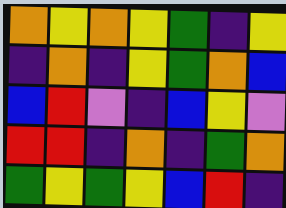[["orange", "yellow", "orange", "yellow", "green", "indigo", "yellow"], ["indigo", "orange", "indigo", "yellow", "green", "orange", "blue"], ["blue", "red", "violet", "indigo", "blue", "yellow", "violet"], ["red", "red", "indigo", "orange", "indigo", "green", "orange"], ["green", "yellow", "green", "yellow", "blue", "red", "indigo"]]